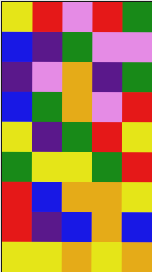[["yellow", "red", "violet", "red", "green"], ["blue", "indigo", "green", "violet", "violet"], ["indigo", "violet", "orange", "indigo", "green"], ["blue", "green", "orange", "violet", "red"], ["yellow", "indigo", "green", "red", "yellow"], ["green", "yellow", "yellow", "green", "red"], ["red", "blue", "orange", "orange", "yellow"], ["red", "indigo", "blue", "orange", "blue"], ["yellow", "yellow", "orange", "yellow", "orange"]]